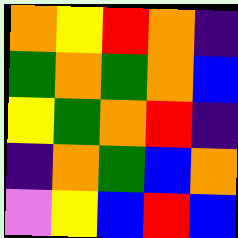[["orange", "yellow", "red", "orange", "indigo"], ["green", "orange", "green", "orange", "blue"], ["yellow", "green", "orange", "red", "indigo"], ["indigo", "orange", "green", "blue", "orange"], ["violet", "yellow", "blue", "red", "blue"]]